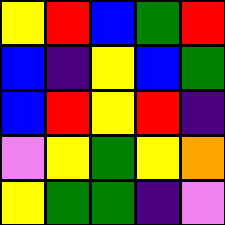[["yellow", "red", "blue", "green", "red"], ["blue", "indigo", "yellow", "blue", "green"], ["blue", "red", "yellow", "red", "indigo"], ["violet", "yellow", "green", "yellow", "orange"], ["yellow", "green", "green", "indigo", "violet"]]